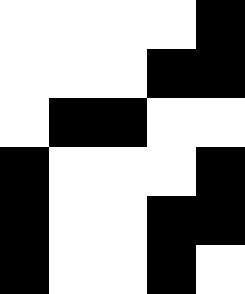[["white", "white", "white", "white", "black"], ["white", "white", "white", "black", "black"], ["white", "black", "black", "white", "white"], ["black", "white", "white", "white", "black"], ["black", "white", "white", "black", "black"], ["black", "white", "white", "black", "white"]]